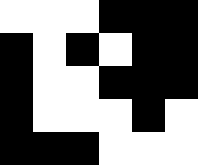[["white", "white", "white", "black", "black", "black"], ["black", "white", "black", "white", "black", "black"], ["black", "white", "white", "black", "black", "black"], ["black", "white", "white", "white", "black", "white"], ["black", "black", "black", "white", "white", "white"]]